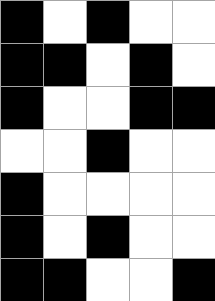[["black", "white", "black", "white", "white"], ["black", "black", "white", "black", "white"], ["black", "white", "white", "black", "black"], ["white", "white", "black", "white", "white"], ["black", "white", "white", "white", "white"], ["black", "white", "black", "white", "white"], ["black", "black", "white", "white", "black"]]